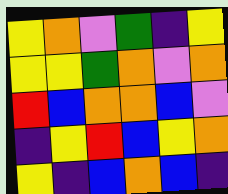[["yellow", "orange", "violet", "green", "indigo", "yellow"], ["yellow", "yellow", "green", "orange", "violet", "orange"], ["red", "blue", "orange", "orange", "blue", "violet"], ["indigo", "yellow", "red", "blue", "yellow", "orange"], ["yellow", "indigo", "blue", "orange", "blue", "indigo"]]